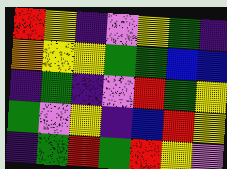[["red", "yellow", "indigo", "violet", "yellow", "green", "indigo"], ["orange", "yellow", "yellow", "green", "green", "blue", "blue"], ["indigo", "green", "indigo", "violet", "red", "green", "yellow"], ["green", "violet", "yellow", "indigo", "blue", "red", "yellow"], ["indigo", "green", "red", "green", "red", "yellow", "violet"]]